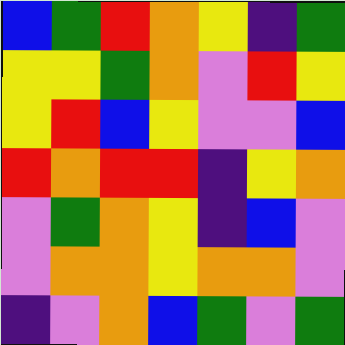[["blue", "green", "red", "orange", "yellow", "indigo", "green"], ["yellow", "yellow", "green", "orange", "violet", "red", "yellow"], ["yellow", "red", "blue", "yellow", "violet", "violet", "blue"], ["red", "orange", "red", "red", "indigo", "yellow", "orange"], ["violet", "green", "orange", "yellow", "indigo", "blue", "violet"], ["violet", "orange", "orange", "yellow", "orange", "orange", "violet"], ["indigo", "violet", "orange", "blue", "green", "violet", "green"]]